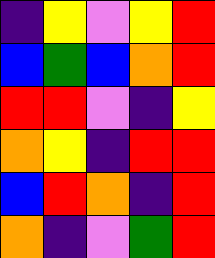[["indigo", "yellow", "violet", "yellow", "red"], ["blue", "green", "blue", "orange", "red"], ["red", "red", "violet", "indigo", "yellow"], ["orange", "yellow", "indigo", "red", "red"], ["blue", "red", "orange", "indigo", "red"], ["orange", "indigo", "violet", "green", "red"]]